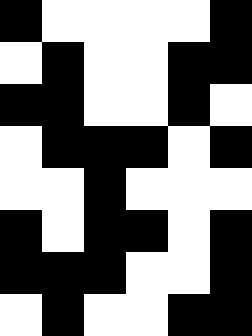[["black", "white", "white", "white", "white", "black"], ["white", "black", "white", "white", "black", "black"], ["black", "black", "white", "white", "black", "white"], ["white", "black", "black", "black", "white", "black"], ["white", "white", "black", "white", "white", "white"], ["black", "white", "black", "black", "white", "black"], ["black", "black", "black", "white", "white", "black"], ["white", "black", "white", "white", "black", "black"]]